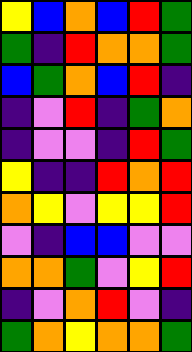[["yellow", "blue", "orange", "blue", "red", "green"], ["green", "indigo", "red", "orange", "orange", "green"], ["blue", "green", "orange", "blue", "red", "indigo"], ["indigo", "violet", "red", "indigo", "green", "orange"], ["indigo", "violet", "violet", "indigo", "red", "green"], ["yellow", "indigo", "indigo", "red", "orange", "red"], ["orange", "yellow", "violet", "yellow", "yellow", "red"], ["violet", "indigo", "blue", "blue", "violet", "violet"], ["orange", "orange", "green", "violet", "yellow", "red"], ["indigo", "violet", "orange", "red", "violet", "indigo"], ["green", "orange", "yellow", "orange", "orange", "green"]]